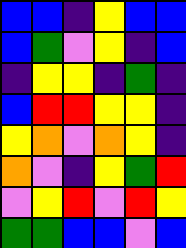[["blue", "blue", "indigo", "yellow", "blue", "blue"], ["blue", "green", "violet", "yellow", "indigo", "blue"], ["indigo", "yellow", "yellow", "indigo", "green", "indigo"], ["blue", "red", "red", "yellow", "yellow", "indigo"], ["yellow", "orange", "violet", "orange", "yellow", "indigo"], ["orange", "violet", "indigo", "yellow", "green", "red"], ["violet", "yellow", "red", "violet", "red", "yellow"], ["green", "green", "blue", "blue", "violet", "blue"]]